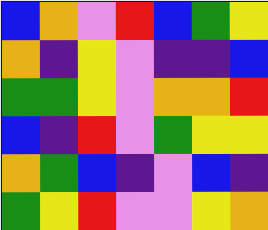[["blue", "orange", "violet", "red", "blue", "green", "yellow"], ["orange", "indigo", "yellow", "violet", "indigo", "indigo", "blue"], ["green", "green", "yellow", "violet", "orange", "orange", "red"], ["blue", "indigo", "red", "violet", "green", "yellow", "yellow"], ["orange", "green", "blue", "indigo", "violet", "blue", "indigo"], ["green", "yellow", "red", "violet", "violet", "yellow", "orange"]]